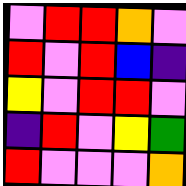[["violet", "red", "red", "orange", "violet"], ["red", "violet", "red", "blue", "indigo"], ["yellow", "violet", "red", "red", "violet"], ["indigo", "red", "violet", "yellow", "green"], ["red", "violet", "violet", "violet", "orange"]]